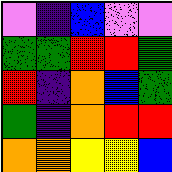[["violet", "indigo", "blue", "violet", "violet"], ["green", "green", "red", "red", "green"], ["red", "indigo", "orange", "blue", "green"], ["green", "indigo", "orange", "red", "red"], ["orange", "orange", "yellow", "yellow", "blue"]]